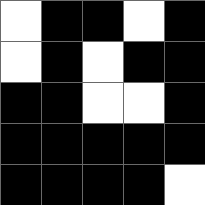[["white", "black", "black", "white", "black"], ["white", "black", "white", "black", "black"], ["black", "black", "white", "white", "black"], ["black", "black", "black", "black", "black"], ["black", "black", "black", "black", "white"]]